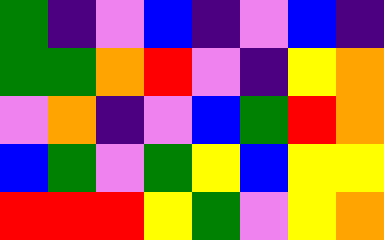[["green", "indigo", "violet", "blue", "indigo", "violet", "blue", "indigo"], ["green", "green", "orange", "red", "violet", "indigo", "yellow", "orange"], ["violet", "orange", "indigo", "violet", "blue", "green", "red", "orange"], ["blue", "green", "violet", "green", "yellow", "blue", "yellow", "yellow"], ["red", "red", "red", "yellow", "green", "violet", "yellow", "orange"]]